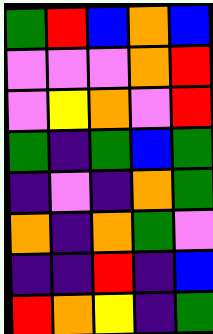[["green", "red", "blue", "orange", "blue"], ["violet", "violet", "violet", "orange", "red"], ["violet", "yellow", "orange", "violet", "red"], ["green", "indigo", "green", "blue", "green"], ["indigo", "violet", "indigo", "orange", "green"], ["orange", "indigo", "orange", "green", "violet"], ["indigo", "indigo", "red", "indigo", "blue"], ["red", "orange", "yellow", "indigo", "green"]]